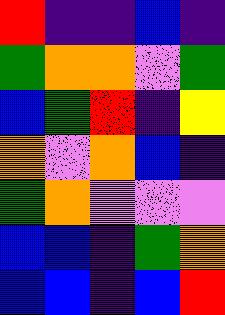[["red", "indigo", "indigo", "blue", "indigo"], ["green", "orange", "orange", "violet", "green"], ["blue", "green", "red", "indigo", "yellow"], ["orange", "violet", "orange", "blue", "indigo"], ["green", "orange", "violet", "violet", "violet"], ["blue", "blue", "indigo", "green", "orange"], ["blue", "blue", "indigo", "blue", "red"]]